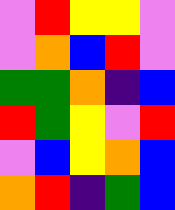[["violet", "red", "yellow", "yellow", "violet"], ["violet", "orange", "blue", "red", "violet"], ["green", "green", "orange", "indigo", "blue"], ["red", "green", "yellow", "violet", "red"], ["violet", "blue", "yellow", "orange", "blue"], ["orange", "red", "indigo", "green", "blue"]]